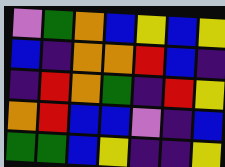[["violet", "green", "orange", "blue", "yellow", "blue", "yellow"], ["blue", "indigo", "orange", "orange", "red", "blue", "indigo"], ["indigo", "red", "orange", "green", "indigo", "red", "yellow"], ["orange", "red", "blue", "blue", "violet", "indigo", "blue"], ["green", "green", "blue", "yellow", "indigo", "indigo", "yellow"]]